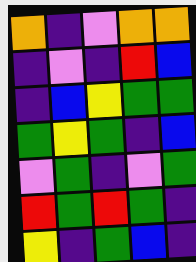[["orange", "indigo", "violet", "orange", "orange"], ["indigo", "violet", "indigo", "red", "blue"], ["indigo", "blue", "yellow", "green", "green"], ["green", "yellow", "green", "indigo", "blue"], ["violet", "green", "indigo", "violet", "green"], ["red", "green", "red", "green", "indigo"], ["yellow", "indigo", "green", "blue", "indigo"]]